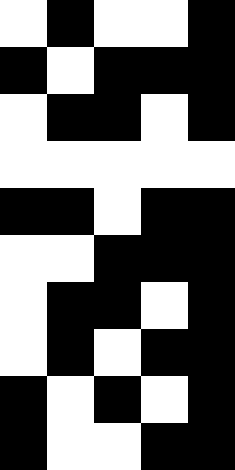[["white", "black", "white", "white", "black"], ["black", "white", "black", "black", "black"], ["white", "black", "black", "white", "black"], ["white", "white", "white", "white", "white"], ["black", "black", "white", "black", "black"], ["white", "white", "black", "black", "black"], ["white", "black", "black", "white", "black"], ["white", "black", "white", "black", "black"], ["black", "white", "black", "white", "black"], ["black", "white", "white", "black", "black"]]